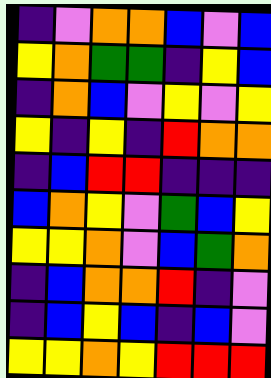[["indigo", "violet", "orange", "orange", "blue", "violet", "blue"], ["yellow", "orange", "green", "green", "indigo", "yellow", "blue"], ["indigo", "orange", "blue", "violet", "yellow", "violet", "yellow"], ["yellow", "indigo", "yellow", "indigo", "red", "orange", "orange"], ["indigo", "blue", "red", "red", "indigo", "indigo", "indigo"], ["blue", "orange", "yellow", "violet", "green", "blue", "yellow"], ["yellow", "yellow", "orange", "violet", "blue", "green", "orange"], ["indigo", "blue", "orange", "orange", "red", "indigo", "violet"], ["indigo", "blue", "yellow", "blue", "indigo", "blue", "violet"], ["yellow", "yellow", "orange", "yellow", "red", "red", "red"]]